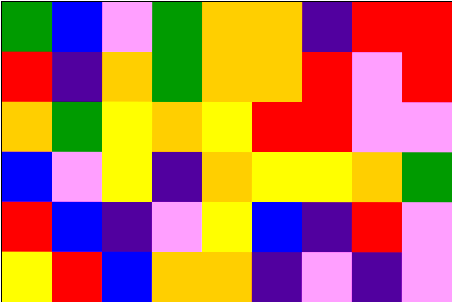[["green", "blue", "violet", "green", "orange", "orange", "indigo", "red", "red"], ["red", "indigo", "orange", "green", "orange", "orange", "red", "violet", "red"], ["orange", "green", "yellow", "orange", "yellow", "red", "red", "violet", "violet"], ["blue", "violet", "yellow", "indigo", "orange", "yellow", "yellow", "orange", "green"], ["red", "blue", "indigo", "violet", "yellow", "blue", "indigo", "red", "violet"], ["yellow", "red", "blue", "orange", "orange", "indigo", "violet", "indigo", "violet"]]